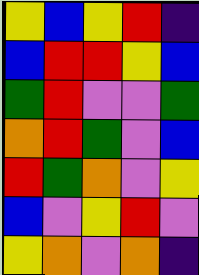[["yellow", "blue", "yellow", "red", "indigo"], ["blue", "red", "red", "yellow", "blue"], ["green", "red", "violet", "violet", "green"], ["orange", "red", "green", "violet", "blue"], ["red", "green", "orange", "violet", "yellow"], ["blue", "violet", "yellow", "red", "violet"], ["yellow", "orange", "violet", "orange", "indigo"]]